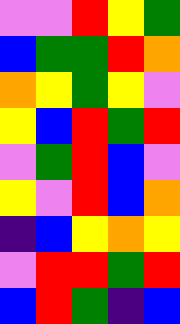[["violet", "violet", "red", "yellow", "green"], ["blue", "green", "green", "red", "orange"], ["orange", "yellow", "green", "yellow", "violet"], ["yellow", "blue", "red", "green", "red"], ["violet", "green", "red", "blue", "violet"], ["yellow", "violet", "red", "blue", "orange"], ["indigo", "blue", "yellow", "orange", "yellow"], ["violet", "red", "red", "green", "red"], ["blue", "red", "green", "indigo", "blue"]]